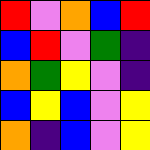[["red", "violet", "orange", "blue", "red"], ["blue", "red", "violet", "green", "indigo"], ["orange", "green", "yellow", "violet", "indigo"], ["blue", "yellow", "blue", "violet", "yellow"], ["orange", "indigo", "blue", "violet", "yellow"]]